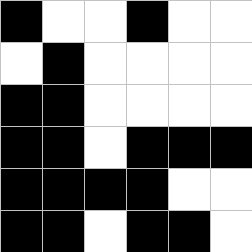[["black", "white", "white", "black", "white", "white"], ["white", "black", "white", "white", "white", "white"], ["black", "black", "white", "white", "white", "white"], ["black", "black", "white", "black", "black", "black"], ["black", "black", "black", "black", "white", "white"], ["black", "black", "white", "black", "black", "white"]]